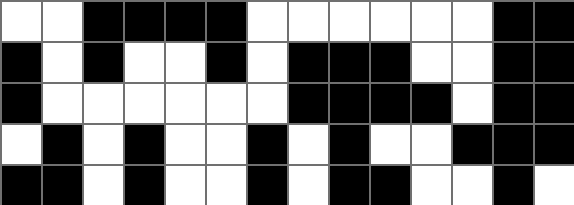[["white", "white", "black", "black", "black", "black", "white", "white", "white", "white", "white", "white", "black", "black"], ["black", "white", "black", "white", "white", "black", "white", "black", "black", "black", "white", "white", "black", "black"], ["black", "white", "white", "white", "white", "white", "white", "black", "black", "black", "black", "white", "black", "black"], ["white", "black", "white", "black", "white", "white", "black", "white", "black", "white", "white", "black", "black", "black"], ["black", "black", "white", "black", "white", "white", "black", "white", "black", "black", "white", "white", "black", "white"]]